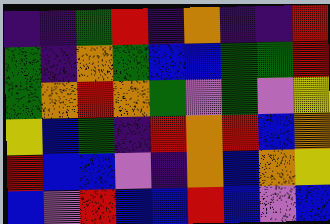[["indigo", "indigo", "green", "red", "indigo", "orange", "indigo", "indigo", "red"], ["green", "indigo", "orange", "green", "blue", "blue", "green", "green", "red"], ["green", "orange", "red", "orange", "green", "violet", "green", "violet", "yellow"], ["yellow", "blue", "green", "indigo", "red", "orange", "red", "blue", "orange"], ["red", "blue", "blue", "violet", "indigo", "orange", "blue", "orange", "yellow"], ["blue", "violet", "red", "blue", "blue", "red", "blue", "violet", "blue"]]